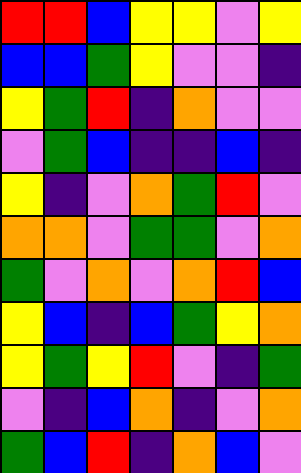[["red", "red", "blue", "yellow", "yellow", "violet", "yellow"], ["blue", "blue", "green", "yellow", "violet", "violet", "indigo"], ["yellow", "green", "red", "indigo", "orange", "violet", "violet"], ["violet", "green", "blue", "indigo", "indigo", "blue", "indigo"], ["yellow", "indigo", "violet", "orange", "green", "red", "violet"], ["orange", "orange", "violet", "green", "green", "violet", "orange"], ["green", "violet", "orange", "violet", "orange", "red", "blue"], ["yellow", "blue", "indigo", "blue", "green", "yellow", "orange"], ["yellow", "green", "yellow", "red", "violet", "indigo", "green"], ["violet", "indigo", "blue", "orange", "indigo", "violet", "orange"], ["green", "blue", "red", "indigo", "orange", "blue", "violet"]]